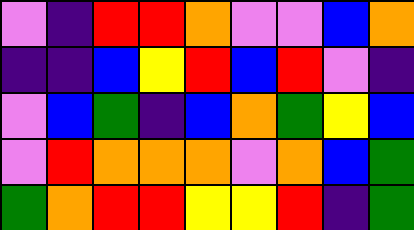[["violet", "indigo", "red", "red", "orange", "violet", "violet", "blue", "orange"], ["indigo", "indigo", "blue", "yellow", "red", "blue", "red", "violet", "indigo"], ["violet", "blue", "green", "indigo", "blue", "orange", "green", "yellow", "blue"], ["violet", "red", "orange", "orange", "orange", "violet", "orange", "blue", "green"], ["green", "orange", "red", "red", "yellow", "yellow", "red", "indigo", "green"]]